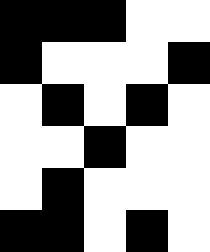[["black", "black", "black", "white", "white"], ["black", "white", "white", "white", "black"], ["white", "black", "white", "black", "white"], ["white", "white", "black", "white", "white"], ["white", "black", "white", "white", "white"], ["black", "black", "white", "black", "white"]]